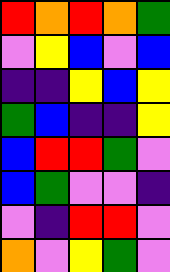[["red", "orange", "red", "orange", "green"], ["violet", "yellow", "blue", "violet", "blue"], ["indigo", "indigo", "yellow", "blue", "yellow"], ["green", "blue", "indigo", "indigo", "yellow"], ["blue", "red", "red", "green", "violet"], ["blue", "green", "violet", "violet", "indigo"], ["violet", "indigo", "red", "red", "violet"], ["orange", "violet", "yellow", "green", "violet"]]